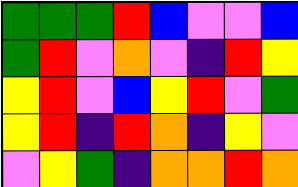[["green", "green", "green", "red", "blue", "violet", "violet", "blue"], ["green", "red", "violet", "orange", "violet", "indigo", "red", "yellow"], ["yellow", "red", "violet", "blue", "yellow", "red", "violet", "green"], ["yellow", "red", "indigo", "red", "orange", "indigo", "yellow", "violet"], ["violet", "yellow", "green", "indigo", "orange", "orange", "red", "orange"]]